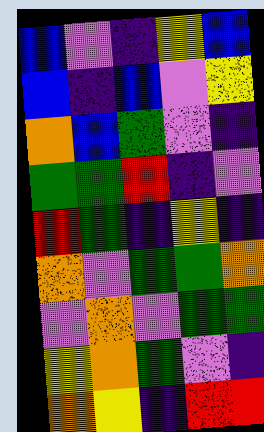[["blue", "violet", "indigo", "yellow", "blue"], ["blue", "indigo", "blue", "violet", "yellow"], ["orange", "blue", "green", "violet", "indigo"], ["green", "green", "red", "indigo", "violet"], ["red", "green", "indigo", "yellow", "indigo"], ["orange", "violet", "green", "green", "orange"], ["violet", "orange", "violet", "green", "green"], ["yellow", "orange", "green", "violet", "indigo"], ["orange", "yellow", "indigo", "red", "red"]]